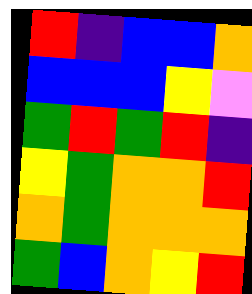[["red", "indigo", "blue", "blue", "orange"], ["blue", "blue", "blue", "yellow", "violet"], ["green", "red", "green", "red", "indigo"], ["yellow", "green", "orange", "orange", "red"], ["orange", "green", "orange", "orange", "orange"], ["green", "blue", "orange", "yellow", "red"]]